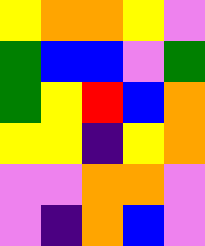[["yellow", "orange", "orange", "yellow", "violet"], ["green", "blue", "blue", "violet", "green"], ["green", "yellow", "red", "blue", "orange"], ["yellow", "yellow", "indigo", "yellow", "orange"], ["violet", "violet", "orange", "orange", "violet"], ["violet", "indigo", "orange", "blue", "violet"]]